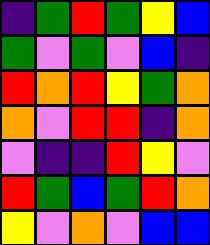[["indigo", "green", "red", "green", "yellow", "blue"], ["green", "violet", "green", "violet", "blue", "indigo"], ["red", "orange", "red", "yellow", "green", "orange"], ["orange", "violet", "red", "red", "indigo", "orange"], ["violet", "indigo", "indigo", "red", "yellow", "violet"], ["red", "green", "blue", "green", "red", "orange"], ["yellow", "violet", "orange", "violet", "blue", "blue"]]